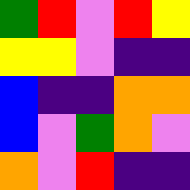[["green", "red", "violet", "red", "yellow"], ["yellow", "yellow", "violet", "indigo", "indigo"], ["blue", "indigo", "indigo", "orange", "orange"], ["blue", "violet", "green", "orange", "violet"], ["orange", "violet", "red", "indigo", "indigo"]]